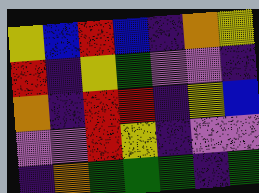[["yellow", "blue", "red", "blue", "indigo", "orange", "yellow"], ["red", "indigo", "yellow", "green", "violet", "violet", "indigo"], ["orange", "indigo", "red", "red", "indigo", "yellow", "blue"], ["violet", "violet", "red", "yellow", "indigo", "violet", "violet"], ["indigo", "orange", "green", "green", "green", "indigo", "green"]]